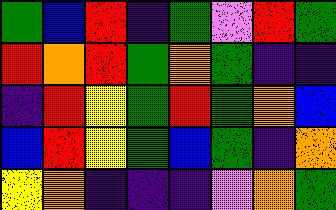[["green", "blue", "red", "indigo", "green", "violet", "red", "green"], ["red", "orange", "red", "green", "orange", "green", "indigo", "indigo"], ["indigo", "red", "yellow", "green", "red", "green", "orange", "blue"], ["blue", "red", "yellow", "green", "blue", "green", "indigo", "orange"], ["yellow", "orange", "indigo", "indigo", "indigo", "violet", "orange", "green"]]